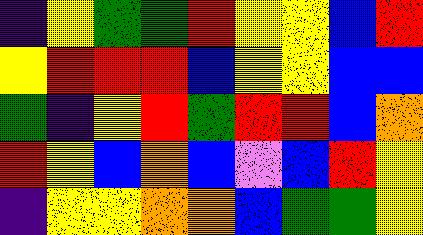[["indigo", "yellow", "green", "green", "red", "yellow", "yellow", "blue", "red"], ["yellow", "red", "red", "red", "blue", "yellow", "yellow", "blue", "blue"], ["green", "indigo", "yellow", "red", "green", "red", "red", "blue", "orange"], ["red", "yellow", "blue", "orange", "blue", "violet", "blue", "red", "yellow"], ["indigo", "yellow", "yellow", "orange", "orange", "blue", "green", "green", "yellow"]]